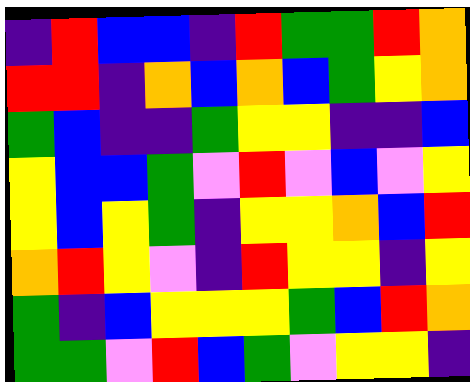[["indigo", "red", "blue", "blue", "indigo", "red", "green", "green", "red", "orange"], ["red", "red", "indigo", "orange", "blue", "orange", "blue", "green", "yellow", "orange"], ["green", "blue", "indigo", "indigo", "green", "yellow", "yellow", "indigo", "indigo", "blue"], ["yellow", "blue", "blue", "green", "violet", "red", "violet", "blue", "violet", "yellow"], ["yellow", "blue", "yellow", "green", "indigo", "yellow", "yellow", "orange", "blue", "red"], ["orange", "red", "yellow", "violet", "indigo", "red", "yellow", "yellow", "indigo", "yellow"], ["green", "indigo", "blue", "yellow", "yellow", "yellow", "green", "blue", "red", "orange"], ["green", "green", "violet", "red", "blue", "green", "violet", "yellow", "yellow", "indigo"]]